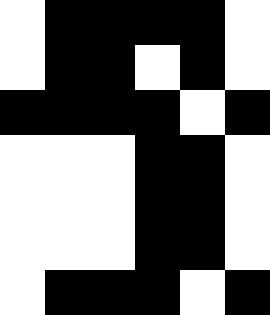[["white", "black", "black", "black", "black", "white"], ["white", "black", "black", "white", "black", "white"], ["black", "black", "black", "black", "white", "black"], ["white", "white", "white", "black", "black", "white"], ["white", "white", "white", "black", "black", "white"], ["white", "white", "white", "black", "black", "white"], ["white", "black", "black", "black", "white", "black"]]